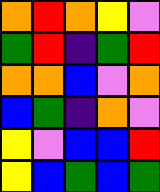[["orange", "red", "orange", "yellow", "violet"], ["green", "red", "indigo", "green", "red"], ["orange", "orange", "blue", "violet", "orange"], ["blue", "green", "indigo", "orange", "violet"], ["yellow", "violet", "blue", "blue", "red"], ["yellow", "blue", "green", "blue", "green"]]